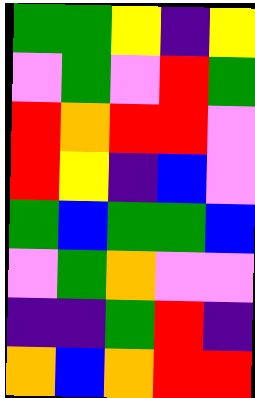[["green", "green", "yellow", "indigo", "yellow"], ["violet", "green", "violet", "red", "green"], ["red", "orange", "red", "red", "violet"], ["red", "yellow", "indigo", "blue", "violet"], ["green", "blue", "green", "green", "blue"], ["violet", "green", "orange", "violet", "violet"], ["indigo", "indigo", "green", "red", "indigo"], ["orange", "blue", "orange", "red", "red"]]